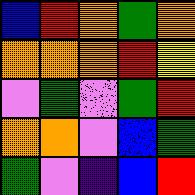[["blue", "red", "orange", "green", "orange"], ["orange", "orange", "orange", "red", "yellow"], ["violet", "green", "violet", "green", "red"], ["orange", "orange", "violet", "blue", "green"], ["green", "violet", "indigo", "blue", "red"]]